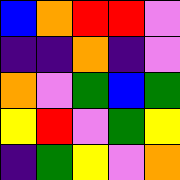[["blue", "orange", "red", "red", "violet"], ["indigo", "indigo", "orange", "indigo", "violet"], ["orange", "violet", "green", "blue", "green"], ["yellow", "red", "violet", "green", "yellow"], ["indigo", "green", "yellow", "violet", "orange"]]